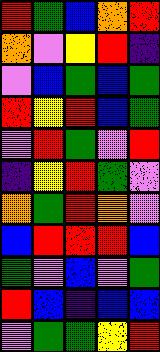[["red", "green", "blue", "orange", "red"], ["orange", "violet", "yellow", "red", "indigo"], ["violet", "blue", "green", "blue", "green"], ["red", "yellow", "red", "blue", "green"], ["violet", "red", "green", "violet", "red"], ["indigo", "yellow", "red", "green", "violet"], ["orange", "green", "red", "orange", "violet"], ["blue", "red", "red", "red", "blue"], ["green", "violet", "blue", "violet", "green"], ["red", "blue", "indigo", "blue", "blue"], ["violet", "green", "green", "yellow", "red"]]